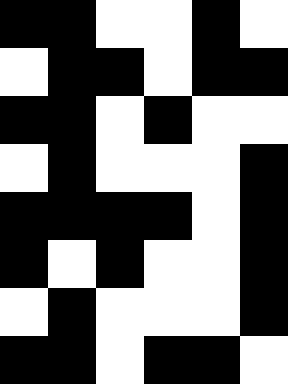[["black", "black", "white", "white", "black", "white"], ["white", "black", "black", "white", "black", "black"], ["black", "black", "white", "black", "white", "white"], ["white", "black", "white", "white", "white", "black"], ["black", "black", "black", "black", "white", "black"], ["black", "white", "black", "white", "white", "black"], ["white", "black", "white", "white", "white", "black"], ["black", "black", "white", "black", "black", "white"]]